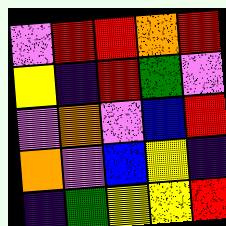[["violet", "red", "red", "orange", "red"], ["yellow", "indigo", "red", "green", "violet"], ["violet", "orange", "violet", "blue", "red"], ["orange", "violet", "blue", "yellow", "indigo"], ["indigo", "green", "yellow", "yellow", "red"]]